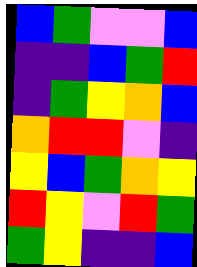[["blue", "green", "violet", "violet", "blue"], ["indigo", "indigo", "blue", "green", "red"], ["indigo", "green", "yellow", "orange", "blue"], ["orange", "red", "red", "violet", "indigo"], ["yellow", "blue", "green", "orange", "yellow"], ["red", "yellow", "violet", "red", "green"], ["green", "yellow", "indigo", "indigo", "blue"]]